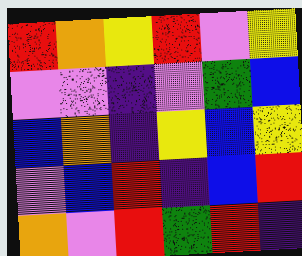[["red", "orange", "yellow", "red", "violet", "yellow"], ["violet", "violet", "indigo", "violet", "green", "blue"], ["blue", "orange", "indigo", "yellow", "blue", "yellow"], ["violet", "blue", "red", "indigo", "blue", "red"], ["orange", "violet", "red", "green", "red", "indigo"]]